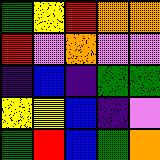[["green", "yellow", "red", "orange", "orange"], ["red", "violet", "orange", "violet", "violet"], ["indigo", "blue", "indigo", "green", "green"], ["yellow", "yellow", "blue", "indigo", "violet"], ["green", "red", "blue", "green", "orange"]]